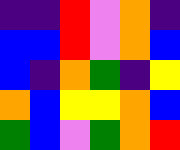[["indigo", "indigo", "red", "violet", "orange", "indigo"], ["blue", "blue", "red", "violet", "orange", "blue"], ["blue", "indigo", "orange", "green", "indigo", "yellow"], ["orange", "blue", "yellow", "yellow", "orange", "blue"], ["green", "blue", "violet", "green", "orange", "red"]]